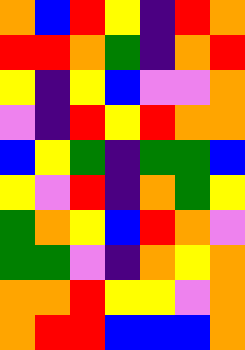[["orange", "blue", "red", "yellow", "indigo", "red", "orange"], ["red", "red", "orange", "green", "indigo", "orange", "red"], ["yellow", "indigo", "yellow", "blue", "violet", "violet", "orange"], ["violet", "indigo", "red", "yellow", "red", "orange", "orange"], ["blue", "yellow", "green", "indigo", "green", "green", "blue"], ["yellow", "violet", "red", "indigo", "orange", "green", "yellow"], ["green", "orange", "yellow", "blue", "red", "orange", "violet"], ["green", "green", "violet", "indigo", "orange", "yellow", "orange"], ["orange", "orange", "red", "yellow", "yellow", "violet", "orange"], ["orange", "red", "red", "blue", "blue", "blue", "orange"]]